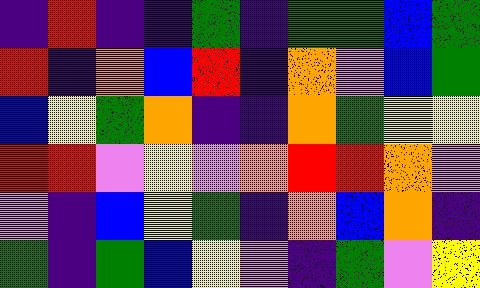[["indigo", "red", "indigo", "indigo", "green", "indigo", "green", "green", "blue", "green"], ["red", "indigo", "orange", "blue", "red", "indigo", "orange", "violet", "blue", "green"], ["blue", "yellow", "green", "orange", "indigo", "indigo", "orange", "green", "yellow", "yellow"], ["red", "red", "violet", "yellow", "violet", "orange", "red", "red", "orange", "violet"], ["violet", "indigo", "blue", "yellow", "green", "indigo", "orange", "blue", "orange", "indigo"], ["green", "indigo", "green", "blue", "yellow", "violet", "indigo", "green", "violet", "yellow"]]